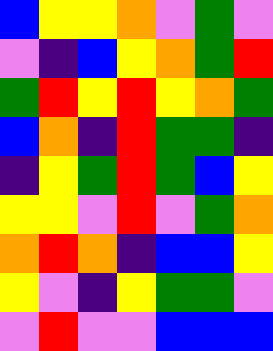[["blue", "yellow", "yellow", "orange", "violet", "green", "violet"], ["violet", "indigo", "blue", "yellow", "orange", "green", "red"], ["green", "red", "yellow", "red", "yellow", "orange", "green"], ["blue", "orange", "indigo", "red", "green", "green", "indigo"], ["indigo", "yellow", "green", "red", "green", "blue", "yellow"], ["yellow", "yellow", "violet", "red", "violet", "green", "orange"], ["orange", "red", "orange", "indigo", "blue", "blue", "yellow"], ["yellow", "violet", "indigo", "yellow", "green", "green", "violet"], ["violet", "red", "violet", "violet", "blue", "blue", "blue"]]